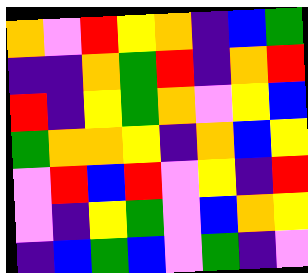[["orange", "violet", "red", "yellow", "orange", "indigo", "blue", "green"], ["indigo", "indigo", "orange", "green", "red", "indigo", "orange", "red"], ["red", "indigo", "yellow", "green", "orange", "violet", "yellow", "blue"], ["green", "orange", "orange", "yellow", "indigo", "orange", "blue", "yellow"], ["violet", "red", "blue", "red", "violet", "yellow", "indigo", "red"], ["violet", "indigo", "yellow", "green", "violet", "blue", "orange", "yellow"], ["indigo", "blue", "green", "blue", "violet", "green", "indigo", "violet"]]